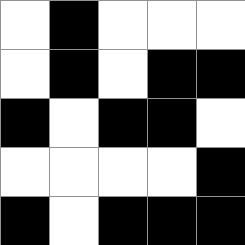[["white", "black", "white", "white", "white"], ["white", "black", "white", "black", "black"], ["black", "white", "black", "black", "white"], ["white", "white", "white", "white", "black"], ["black", "white", "black", "black", "black"]]